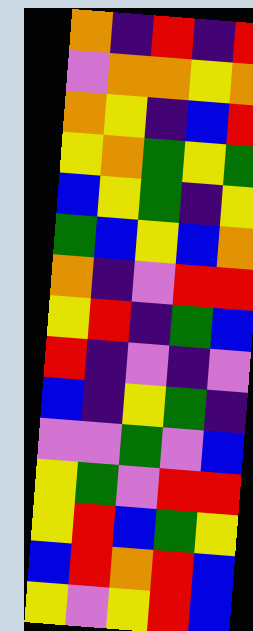[["orange", "indigo", "red", "indigo", "red"], ["violet", "orange", "orange", "yellow", "orange"], ["orange", "yellow", "indigo", "blue", "red"], ["yellow", "orange", "green", "yellow", "green"], ["blue", "yellow", "green", "indigo", "yellow"], ["green", "blue", "yellow", "blue", "orange"], ["orange", "indigo", "violet", "red", "red"], ["yellow", "red", "indigo", "green", "blue"], ["red", "indigo", "violet", "indigo", "violet"], ["blue", "indigo", "yellow", "green", "indigo"], ["violet", "violet", "green", "violet", "blue"], ["yellow", "green", "violet", "red", "red"], ["yellow", "red", "blue", "green", "yellow"], ["blue", "red", "orange", "red", "blue"], ["yellow", "violet", "yellow", "red", "blue"]]